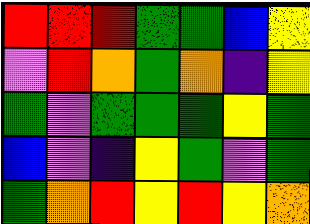[["red", "red", "red", "green", "green", "blue", "yellow"], ["violet", "red", "orange", "green", "orange", "indigo", "yellow"], ["green", "violet", "green", "green", "green", "yellow", "green"], ["blue", "violet", "indigo", "yellow", "green", "violet", "green"], ["green", "orange", "red", "yellow", "red", "yellow", "orange"]]